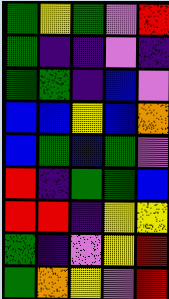[["green", "yellow", "green", "violet", "red"], ["green", "indigo", "indigo", "violet", "indigo"], ["green", "green", "indigo", "blue", "violet"], ["blue", "blue", "yellow", "blue", "orange"], ["blue", "green", "blue", "green", "violet"], ["red", "indigo", "green", "green", "blue"], ["red", "red", "indigo", "yellow", "yellow"], ["green", "indigo", "violet", "yellow", "red"], ["green", "orange", "yellow", "violet", "red"]]